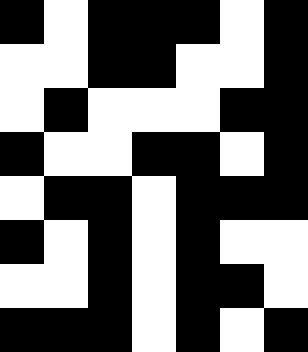[["black", "white", "black", "black", "black", "white", "black"], ["white", "white", "black", "black", "white", "white", "black"], ["white", "black", "white", "white", "white", "black", "black"], ["black", "white", "white", "black", "black", "white", "black"], ["white", "black", "black", "white", "black", "black", "black"], ["black", "white", "black", "white", "black", "white", "white"], ["white", "white", "black", "white", "black", "black", "white"], ["black", "black", "black", "white", "black", "white", "black"]]